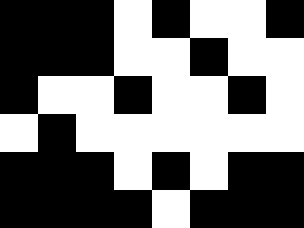[["black", "black", "black", "white", "black", "white", "white", "black"], ["black", "black", "black", "white", "white", "black", "white", "white"], ["black", "white", "white", "black", "white", "white", "black", "white"], ["white", "black", "white", "white", "white", "white", "white", "white"], ["black", "black", "black", "white", "black", "white", "black", "black"], ["black", "black", "black", "black", "white", "black", "black", "black"]]